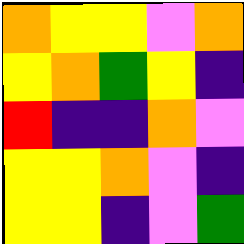[["orange", "yellow", "yellow", "violet", "orange"], ["yellow", "orange", "green", "yellow", "indigo"], ["red", "indigo", "indigo", "orange", "violet"], ["yellow", "yellow", "orange", "violet", "indigo"], ["yellow", "yellow", "indigo", "violet", "green"]]